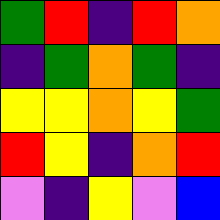[["green", "red", "indigo", "red", "orange"], ["indigo", "green", "orange", "green", "indigo"], ["yellow", "yellow", "orange", "yellow", "green"], ["red", "yellow", "indigo", "orange", "red"], ["violet", "indigo", "yellow", "violet", "blue"]]